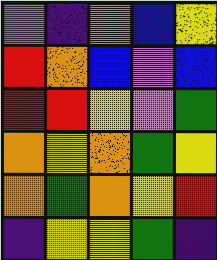[["violet", "indigo", "orange", "blue", "yellow"], ["red", "orange", "blue", "violet", "blue"], ["red", "red", "yellow", "violet", "green"], ["orange", "yellow", "orange", "green", "yellow"], ["orange", "green", "orange", "yellow", "red"], ["indigo", "yellow", "yellow", "green", "indigo"]]